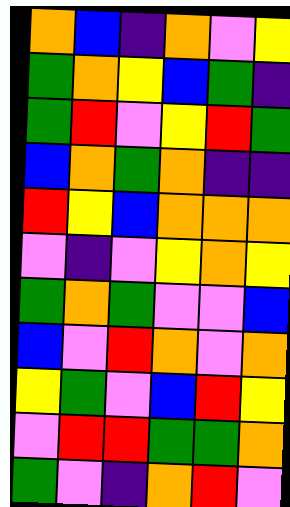[["orange", "blue", "indigo", "orange", "violet", "yellow"], ["green", "orange", "yellow", "blue", "green", "indigo"], ["green", "red", "violet", "yellow", "red", "green"], ["blue", "orange", "green", "orange", "indigo", "indigo"], ["red", "yellow", "blue", "orange", "orange", "orange"], ["violet", "indigo", "violet", "yellow", "orange", "yellow"], ["green", "orange", "green", "violet", "violet", "blue"], ["blue", "violet", "red", "orange", "violet", "orange"], ["yellow", "green", "violet", "blue", "red", "yellow"], ["violet", "red", "red", "green", "green", "orange"], ["green", "violet", "indigo", "orange", "red", "violet"]]